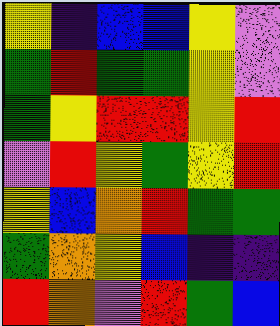[["yellow", "indigo", "blue", "blue", "yellow", "violet"], ["green", "red", "green", "green", "yellow", "violet"], ["green", "yellow", "red", "red", "yellow", "red"], ["violet", "red", "yellow", "green", "yellow", "red"], ["yellow", "blue", "orange", "red", "green", "green"], ["green", "orange", "yellow", "blue", "indigo", "indigo"], ["red", "orange", "violet", "red", "green", "blue"]]